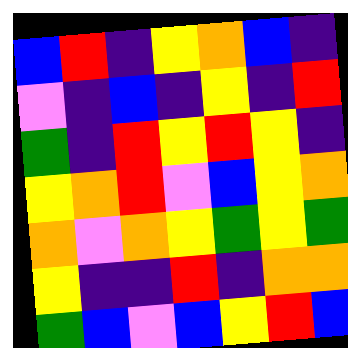[["blue", "red", "indigo", "yellow", "orange", "blue", "indigo"], ["violet", "indigo", "blue", "indigo", "yellow", "indigo", "red"], ["green", "indigo", "red", "yellow", "red", "yellow", "indigo"], ["yellow", "orange", "red", "violet", "blue", "yellow", "orange"], ["orange", "violet", "orange", "yellow", "green", "yellow", "green"], ["yellow", "indigo", "indigo", "red", "indigo", "orange", "orange"], ["green", "blue", "violet", "blue", "yellow", "red", "blue"]]